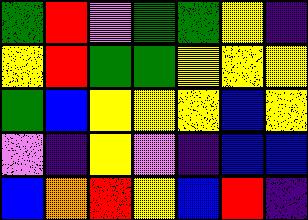[["green", "red", "violet", "green", "green", "yellow", "indigo"], ["yellow", "red", "green", "green", "yellow", "yellow", "yellow"], ["green", "blue", "yellow", "yellow", "yellow", "blue", "yellow"], ["violet", "indigo", "yellow", "violet", "indigo", "blue", "blue"], ["blue", "orange", "red", "yellow", "blue", "red", "indigo"]]